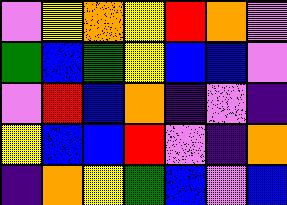[["violet", "yellow", "orange", "yellow", "red", "orange", "violet"], ["green", "blue", "green", "yellow", "blue", "blue", "violet"], ["violet", "red", "blue", "orange", "indigo", "violet", "indigo"], ["yellow", "blue", "blue", "red", "violet", "indigo", "orange"], ["indigo", "orange", "yellow", "green", "blue", "violet", "blue"]]